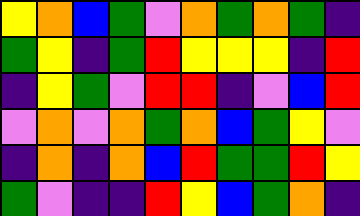[["yellow", "orange", "blue", "green", "violet", "orange", "green", "orange", "green", "indigo"], ["green", "yellow", "indigo", "green", "red", "yellow", "yellow", "yellow", "indigo", "red"], ["indigo", "yellow", "green", "violet", "red", "red", "indigo", "violet", "blue", "red"], ["violet", "orange", "violet", "orange", "green", "orange", "blue", "green", "yellow", "violet"], ["indigo", "orange", "indigo", "orange", "blue", "red", "green", "green", "red", "yellow"], ["green", "violet", "indigo", "indigo", "red", "yellow", "blue", "green", "orange", "indigo"]]